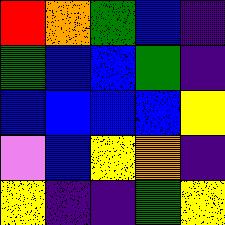[["red", "orange", "green", "blue", "indigo"], ["green", "blue", "blue", "green", "indigo"], ["blue", "blue", "blue", "blue", "yellow"], ["violet", "blue", "yellow", "orange", "indigo"], ["yellow", "indigo", "indigo", "green", "yellow"]]